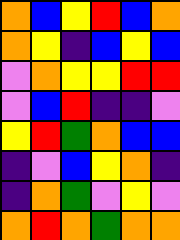[["orange", "blue", "yellow", "red", "blue", "orange"], ["orange", "yellow", "indigo", "blue", "yellow", "blue"], ["violet", "orange", "yellow", "yellow", "red", "red"], ["violet", "blue", "red", "indigo", "indigo", "violet"], ["yellow", "red", "green", "orange", "blue", "blue"], ["indigo", "violet", "blue", "yellow", "orange", "indigo"], ["indigo", "orange", "green", "violet", "yellow", "violet"], ["orange", "red", "orange", "green", "orange", "orange"]]